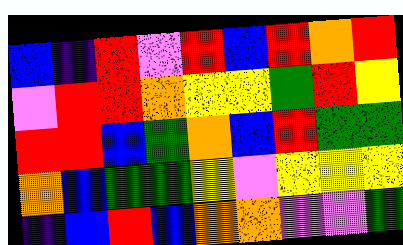[["blue", "indigo", "red", "violet", "red", "blue", "red", "orange", "red"], ["violet", "red", "red", "orange", "yellow", "yellow", "green", "red", "yellow"], ["red", "red", "blue", "green", "orange", "blue", "red", "green", "green"], ["orange", "blue", "green", "green", "yellow", "violet", "yellow", "yellow", "yellow"], ["indigo", "blue", "red", "blue", "orange", "orange", "violet", "violet", "green"]]